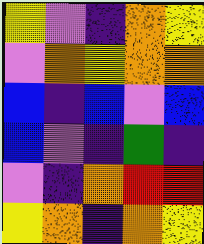[["yellow", "violet", "indigo", "orange", "yellow"], ["violet", "orange", "yellow", "orange", "orange"], ["blue", "indigo", "blue", "violet", "blue"], ["blue", "violet", "indigo", "green", "indigo"], ["violet", "indigo", "orange", "red", "red"], ["yellow", "orange", "indigo", "orange", "yellow"]]